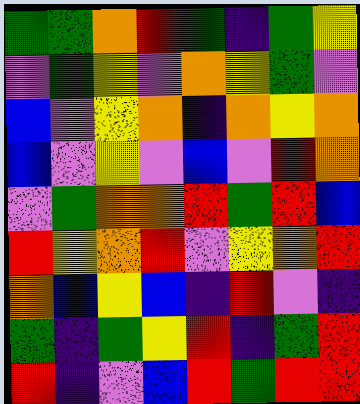[["green", "green", "orange", "red", "green", "indigo", "green", "yellow"], ["violet", "green", "yellow", "violet", "orange", "yellow", "green", "violet"], ["blue", "violet", "yellow", "orange", "indigo", "orange", "yellow", "orange"], ["blue", "violet", "yellow", "violet", "blue", "violet", "red", "orange"], ["violet", "green", "orange", "orange", "red", "green", "red", "blue"], ["red", "yellow", "orange", "red", "violet", "yellow", "orange", "red"], ["orange", "blue", "yellow", "blue", "indigo", "red", "violet", "indigo"], ["green", "indigo", "green", "yellow", "red", "indigo", "green", "red"], ["red", "indigo", "violet", "blue", "red", "green", "red", "red"]]